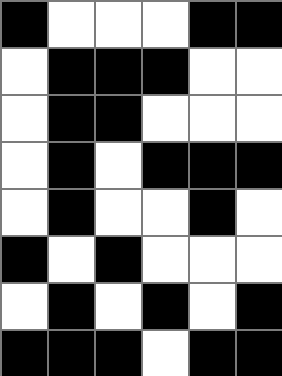[["black", "white", "white", "white", "black", "black"], ["white", "black", "black", "black", "white", "white"], ["white", "black", "black", "white", "white", "white"], ["white", "black", "white", "black", "black", "black"], ["white", "black", "white", "white", "black", "white"], ["black", "white", "black", "white", "white", "white"], ["white", "black", "white", "black", "white", "black"], ["black", "black", "black", "white", "black", "black"]]